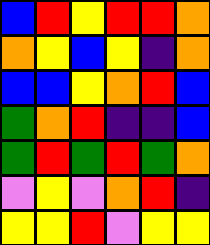[["blue", "red", "yellow", "red", "red", "orange"], ["orange", "yellow", "blue", "yellow", "indigo", "orange"], ["blue", "blue", "yellow", "orange", "red", "blue"], ["green", "orange", "red", "indigo", "indigo", "blue"], ["green", "red", "green", "red", "green", "orange"], ["violet", "yellow", "violet", "orange", "red", "indigo"], ["yellow", "yellow", "red", "violet", "yellow", "yellow"]]